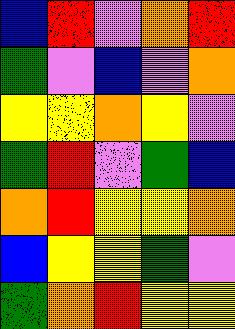[["blue", "red", "violet", "orange", "red"], ["green", "violet", "blue", "violet", "orange"], ["yellow", "yellow", "orange", "yellow", "violet"], ["green", "red", "violet", "green", "blue"], ["orange", "red", "yellow", "yellow", "orange"], ["blue", "yellow", "yellow", "green", "violet"], ["green", "orange", "red", "yellow", "yellow"]]